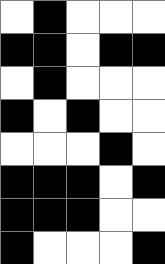[["white", "black", "white", "white", "white"], ["black", "black", "white", "black", "black"], ["white", "black", "white", "white", "white"], ["black", "white", "black", "white", "white"], ["white", "white", "white", "black", "white"], ["black", "black", "black", "white", "black"], ["black", "black", "black", "white", "white"], ["black", "white", "white", "white", "black"]]